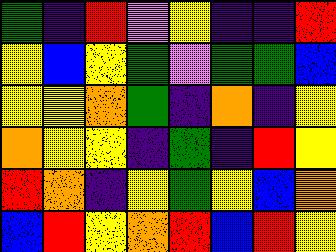[["green", "indigo", "red", "violet", "yellow", "indigo", "indigo", "red"], ["yellow", "blue", "yellow", "green", "violet", "green", "green", "blue"], ["yellow", "yellow", "orange", "green", "indigo", "orange", "indigo", "yellow"], ["orange", "yellow", "yellow", "indigo", "green", "indigo", "red", "yellow"], ["red", "orange", "indigo", "yellow", "green", "yellow", "blue", "orange"], ["blue", "red", "yellow", "orange", "red", "blue", "red", "yellow"]]